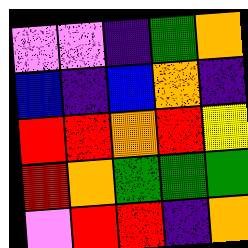[["violet", "violet", "indigo", "green", "orange"], ["blue", "indigo", "blue", "orange", "indigo"], ["red", "red", "orange", "red", "yellow"], ["red", "orange", "green", "green", "green"], ["violet", "red", "red", "indigo", "orange"]]